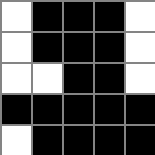[["white", "black", "black", "black", "white"], ["white", "black", "black", "black", "white"], ["white", "white", "black", "black", "white"], ["black", "black", "black", "black", "black"], ["white", "black", "black", "black", "black"]]